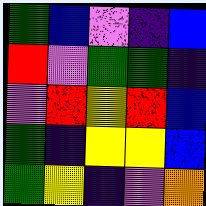[["green", "blue", "violet", "indigo", "blue"], ["red", "violet", "green", "green", "indigo"], ["violet", "red", "yellow", "red", "blue"], ["green", "indigo", "yellow", "yellow", "blue"], ["green", "yellow", "indigo", "violet", "orange"]]